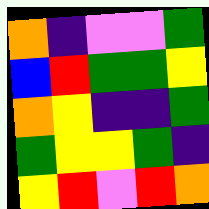[["orange", "indigo", "violet", "violet", "green"], ["blue", "red", "green", "green", "yellow"], ["orange", "yellow", "indigo", "indigo", "green"], ["green", "yellow", "yellow", "green", "indigo"], ["yellow", "red", "violet", "red", "orange"]]